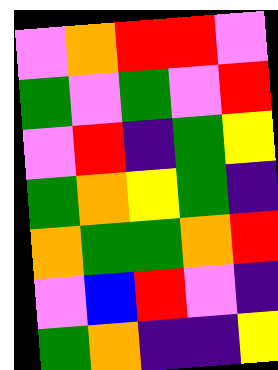[["violet", "orange", "red", "red", "violet"], ["green", "violet", "green", "violet", "red"], ["violet", "red", "indigo", "green", "yellow"], ["green", "orange", "yellow", "green", "indigo"], ["orange", "green", "green", "orange", "red"], ["violet", "blue", "red", "violet", "indigo"], ["green", "orange", "indigo", "indigo", "yellow"]]